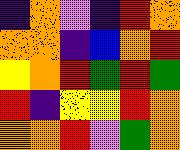[["indigo", "orange", "violet", "indigo", "red", "orange"], ["orange", "orange", "indigo", "blue", "orange", "red"], ["yellow", "orange", "red", "green", "red", "green"], ["red", "indigo", "yellow", "yellow", "red", "orange"], ["orange", "orange", "red", "violet", "green", "orange"]]